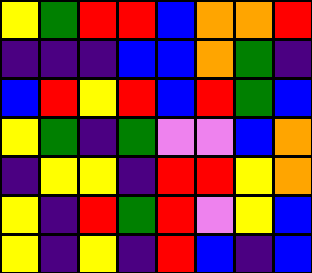[["yellow", "green", "red", "red", "blue", "orange", "orange", "red"], ["indigo", "indigo", "indigo", "blue", "blue", "orange", "green", "indigo"], ["blue", "red", "yellow", "red", "blue", "red", "green", "blue"], ["yellow", "green", "indigo", "green", "violet", "violet", "blue", "orange"], ["indigo", "yellow", "yellow", "indigo", "red", "red", "yellow", "orange"], ["yellow", "indigo", "red", "green", "red", "violet", "yellow", "blue"], ["yellow", "indigo", "yellow", "indigo", "red", "blue", "indigo", "blue"]]